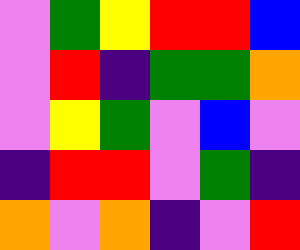[["violet", "green", "yellow", "red", "red", "blue"], ["violet", "red", "indigo", "green", "green", "orange"], ["violet", "yellow", "green", "violet", "blue", "violet"], ["indigo", "red", "red", "violet", "green", "indigo"], ["orange", "violet", "orange", "indigo", "violet", "red"]]